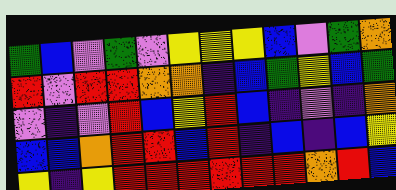[["green", "blue", "violet", "green", "violet", "yellow", "yellow", "yellow", "blue", "violet", "green", "orange"], ["red", "violet", "red", "red", "orange", "orange", "indigo", "blue", "green", "yellow", "blue", "green"], ["violet", "indigo", "violet", "red", "blue", "yellow", "red", "blue", "indigo", "violet", "indigo", "orange"], ["blue", "blue", "orange", "red", "red", "blue", "red", "indigo", "blue", "indigo", "blue", "yellow"], ["yellow", "indigo", "yellow", "red", "red", "red", "red", "red", "red", "orange", "red", "blue"]]